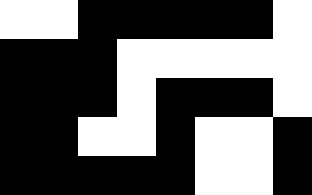[["white", "white", "black", "black", "black", "black", "black", "white"], ["black", "black", "black", "white", "white", "white", "white", "white"], ["black", "black", "black", "white", "black", "black", "black", "white"], ["black", "black", "white", "white", "black", "white", "white", "black"], ["black", "black", "black", "black", "black", "white", "white", "black"]]